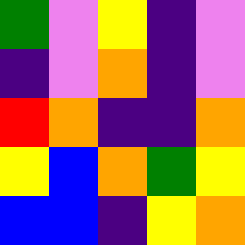[["green", "violet", "yellow", "indigo", "violet"], ["indigo", "violet", "orange", "indigo", "violet"], ["red", "orange", "indigo", "indigo", "orange"], ["yellow", "blue", "orange", "green", "yellow"], ["blue", "blue", "indigo", "yellow", "orange"]]